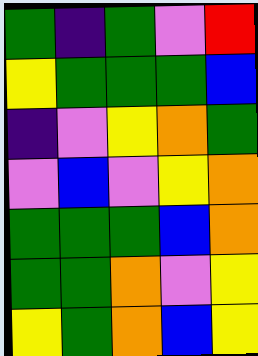[["green", "indigo", "green", "violet", "red"], ["yellow", "green", "green", "green", "blue"], ["indigo", "violet", "yellow", "orange", "green"], ["violet", "blue", "violet", "yellow", "orange"], ["green", "green", "green", "blue", "orange"], ["green", "green", "orange", "violet", "yellow"], ["yellow", "green", "orange", "blue", "yellow"]]